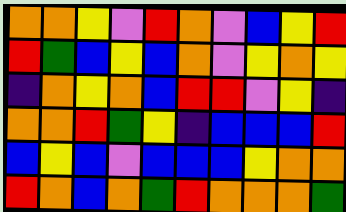[["orange", "orange", "yellow", "violet", "red", "orange", "violet", "blue", "yellow", "red"], ["red", "green", "blue", "yellow", "blue", "orange", "violet", "yellow", "orange", "yellow"], ["indigo", "orange", "yellow", "orange", "blue", "red", "red", "violet", "yellow", "indigo"], ["orange", "orange", "red", "green", "yellow", "indigo", "blue", "blue", "blue", "red"], ["blue", "yellow", "blue", "violet", "blue", "blue", "blue", "yellow", "orange", "orange"], ["red", "orange", "blue", "orange", "green", "red", "orange", "orange", "orange", "green"]]